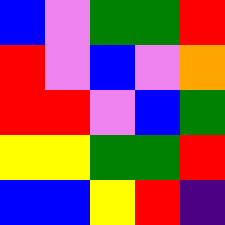[["blue", "violet", "green", "green", "red"], ["red", "violet", "blue", "violet", "orange"], ["red", "red", "violet", "blue", "green"], ["yellow", "yellow", "green", "green", "red"], ["blue", "blue", "yellow", "red", "indigo"]]